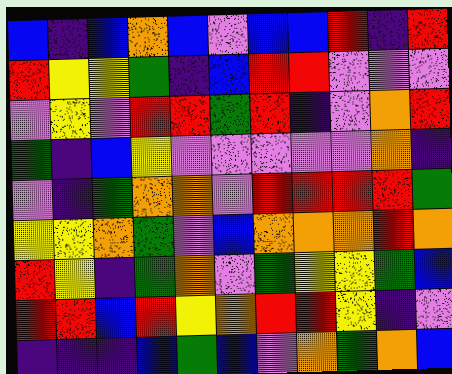[["blue", "indigo", "blue", "orange", "blue", "violet", "blue", "blue", "red", "indigo", "red"], ["red", "yellow", "yellow", "green", "indigo", "blue", "red", "red", "violet", "violet", "violet"], ["violet", "yellow", "violet", "red", "red", "green", "red", "indigo", "violet", "orange", "red"], ["green", "indigo", "blue", "yellow", "violet", "violet", "violet", "violet", "violet", "orange", "indigo"], ["violet", "indigo", "green", "orange", "orange", "violet", "red", "red", "red", "red", "green"], ["yellow", "yellow", "orange", "green", "violet", "blue", "orange", "orange", "orange", "red", "orange"], ["red", "yellow", "indigo", "green", "orange", "violet", "green", "yellow", "yellow", "green", "blue"], ["red", "red", "blue", "red", "yellow", "orange", "red", "red", "yellow", "indigo", "violet"], ["indigo", "indigo", "indigo", "blue", "green", "blue", "violet", "orange", "green", "orange", "blue"]]